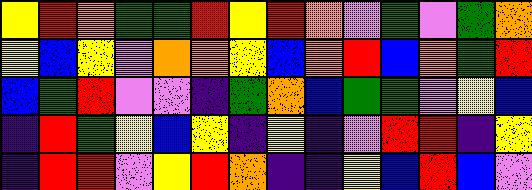[["yellow", "red", "orange", "green", "green", "red", "yellow", "red", "orange", "violet", "green", "violet", "green", "orange"], ["yellow", "blue", "yellow", "violet", "orange", "orange", "yellow", "blue", "orange", "red", "blue", "orange", "green", "red"], ["blue", "green", "red", "violet", "violet", "indigo", "green", "orange", "blue", "green", "green", "violet", "yellow", "blue"], ["indigo", "red", "green", "yellow", "blue", "yellow", "indigo", "yellow", "indigo", "violet", "red", "red", "indigo", "yellow"], ["indigo", "red", "red", "violet", "yellow", "red", "orange", "indigo", "indigo", "yellow", "blue", "red", "blue", "violet"]]